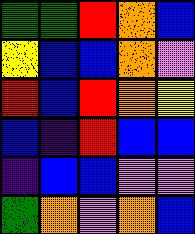[["green", "green", "red", "orange", "blue"], ["yellow", "blue", "blue", "orange", "violet"], ["red", "blue", "red", "orange", "yellow"], ["blue", "indigo", "red", "blue", "blue"], ["indigo", "blue", "blue", "violet", "violet"], ["green", "orange", "violet", "orange", "blue"]]